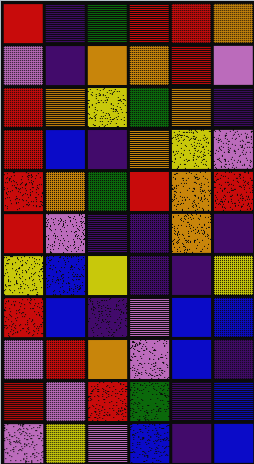[["red", "indigo", "green", "red", "red", "orange"], ["violet", "indigo", "orange", "orange", "red", "violet"], ["red", "orange", "yellow", "green", "orange", "indigo"], ["red", "blue", "indigo", "orange", "yellow", "violet"], ["red", "orange", "green", "red", "orange", "red"], ["red", "violet", "indigo", "indigo", "orange", "indigo"], ["yellow", "blue", "yellow", "indigo", "indigo", "yellow"], ["red", "blue", "indigo", "violet", "blue", "blue"], ["violet", "red", "orange", "violet", "blue", "indigo"], ["red", "violet", "red", "green", "indigo", "blue"], ["violet", "yellow", "violet", "blue", "indigo", "blue"]]